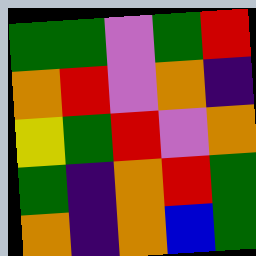[["green", "green", "violet", "green", "red"], ["orange", "red", "violet", "orange", "indigo"], ["yellow", "green", "red", "violet", "orange"], ["green", "indigo", "orange", "red", "green"], ["orange", "indigo", "orange", "blue", "green"]]